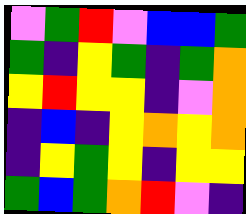[["violet", "green", "red", "violet", "blue", "blue", "green"], ["green", "indigo", "yellow", "green", "indigo", "green", "orange"], ["yellow", "red", "yellow", "yellow", "indigo", "violet", "orange"], ["indigo", "blue", "indigo", "yellow", "orange", "yellow", "orange"], ["indigo", "yellow", "green", "yellow", "indigo", "yellow", "yellow"], ["green", "blue", "green", "orange", "red", "violet", "indigo"]]